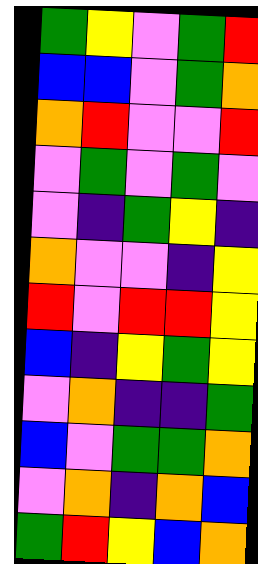[["green", "yellow", "violet", "green", "red"], ["blue", "blue", "violet", "green", "orange"], ["orange", "red", "violet", "violet", "red"], ["violet", "green", "violet", "green", "violet"], ["violet", "indigo", "green", "yellow", "indigo"], ["orange", "violet", "violet", "indigo", "yellow"], ["red", "violet", "red", "red", "yellow"], ["blue", "indigo", "yellow", "green", "yellow"], ["violet", "orange", "indigo", "indigo", "green"], ["blue", "violet", "green", "green", "orange"], ["violet", "orange", "indigo", "orange", "blue"], ["green", "red", "yellow", "blue", "orange"]]